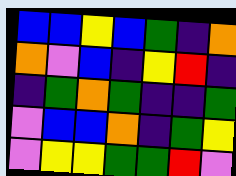[["blue", "blue", "yellow", "blue", "green", "indigo", "orange"], ["orange", "violet", "blue", "indigo", "yellow", "red", "indigo"], ["indigo", "green", "orange", "green", "indigo", "indigo", "green"], ["violet", "blue", "blue", "orange", "indigo", "green", "yellow"], ["violet", "yellow", "yellow", "green", "green", "red", "violet"]]